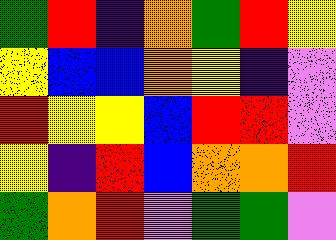[["green", "red", "indigo", "orange", "green", "red", "yellow"], ["yellow", "blue", "blue", "orange", "yellow", "indigo", "violet"], ["red", "yellow", "yellow", "blue", "red", "red", "violet"], ["yellow", "indigo", "red", "blue", "orange", "orange", "red"], ["green", "orange", "red", "violet", "green", "green", "violet"]]